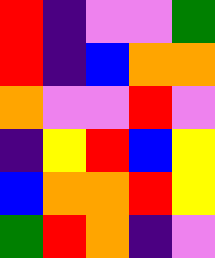[["red", "indigo", "violet", "violet", "green"], ["red", "indigo", "blue", "orange", "orange"], ["orange", "violet", "violet", "red", "violet"], ["indigo", "yellow", "red", "blue", "yellow"], ["blue", "orange", "orange", "red", "yellow"], ["green", "red", "orange", "indigo", "violet"]]